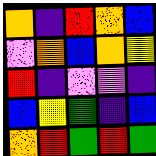[["orange", "indigo", "red", "orange", "blue"], ["violet", "orange", "blue", "orange", "yellow"], ["red", "indigo", "violet", "violet", "indigo"], ["blue", "yellow", "green", "indigo", "blue"], ["orange", "red", "green", "red", "green"]]